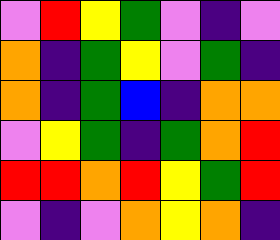[["violet", "red", "yellow", "green", "violet", "indigo", "violet"], ["orange", "indigo", "green", "yellow", "violet", "green", "indigo"], ["orange", "indigo", "green", "blue", "indigo", "orange", "orange"], ["violet", "yellow", "green", "indigo", "green", "orange", "red"], ["red", "red", "orange", "red", "yellow", "green", "red"], ["violet", "indigo", "violet", "orange", "yellow", "orange", "indigo"]]